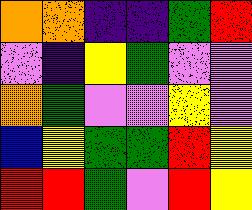[["orange", "orange", "indigo", "indigo", "green", "red"], ["violet", "indigo", "yellow", "green", "violet", "violet"], ["orange", "green", "violet", "violet", "yellow", "violet"], ["blue", "yellow", "green", "green", "red", "yellow"], ["red", "red", "green", "violet", "red", "yellow"]]